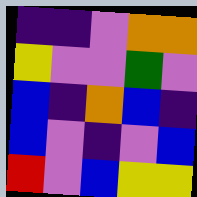[["indigo", "indigo", "violet", "orange", "orange"], ["yellow", "violet", "violet", "green", "violet"], ["blue", "indigo", "orange", "blue", "indigo"], ["blue", "violet", "indigo", "violet", "blue"], ["red", "violet", "blue", "yellow", "yellow"]]